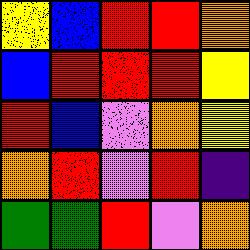[["yellow", "blue", "red", "red", "orange"], ["blue", "red", "red", "red", "yellow"], ["red", "blue", "violet", "orange", "yellow"], ["orange", "red", "violet", "red", "indigo"], ["green", "green", "red", "violet", "orange"]]